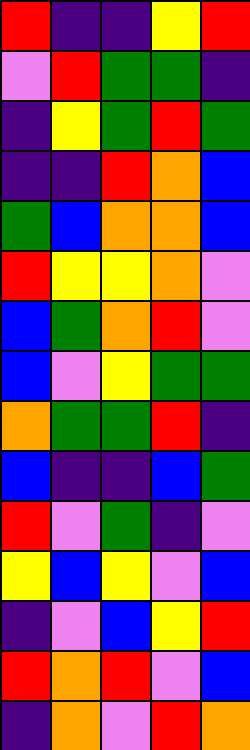[["red", "indigo", "indigo", "yellow", "red"], ["violet", "red", "green", "green", "indigo"], ["indigo", "yellow", "green", "red", "green"], ["indigo", "indigo", "red", "orange", "blue"], ["green", "blue", "orange", "orange", "blue"], ["red", "yellow", "yellow", "orange", "violet"], ["blue", "green", "orange", "red", "violet"], ["blue", "violet", "yellow", "green", "green"], ["orange", "green", "green", "red", "indigo"], ["blue", "indigo", "indigo", "blue", "green"], ["red", "violet", "green", "indigo", "violet"], ["yellow", "blue", "yellow", "violet", "blue"], ["indigo", "violet", "blue", "yellow", "red"], ["red", "orange", "red", "violet", "blue"], ["indigo", "orange", "violet", "red", "orange"]]